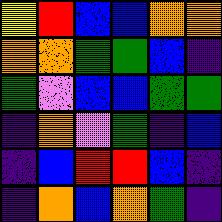[["yellow", "red", "blue", "blue", "orange", "orange"], ["orange", "orange", "green", "green", "blue", "indigo"], ["green", "violet", "blue", "blue", "green", "green"], ["indigo", "orange", "violet", "green", "indigo", "blue"], ["indigo", "blue", "red", "red", "blue", "indigo"], ["indigo", "orange", "blue", "orange", "green", "indigo"]]